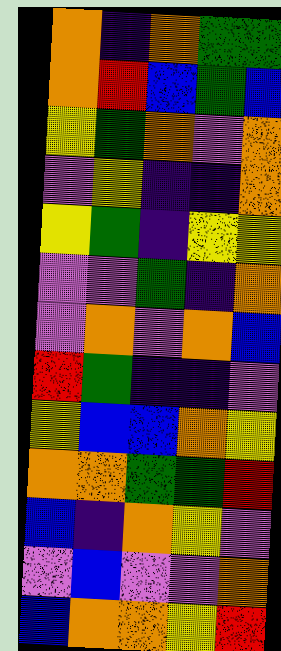[["orange", "indigo", "orange", "green", "green"], ["orange", "red", "blue", "green", "blue"], ["yellow", "green", "orange", "violet", "orange"], ["violet", "yellow", "indigo", "indigo", "orange"], ["yellow", "green", "indigo", "yellow", "yellow"], ["violet", "violet", "green", "indigo", "orange"], ["violet", "orange", "violet", "orange", "blue"], ["red", "green", "indigo", "indigo", "violet"], ["yellow", "blue", "blue", "orange", "yellow"], ["orange", "orange", "green", "green", "red"], ["blue", "indigo", "orange", "yellow", "violet"], ["violet", "blue", "violet", "violet", "orange"], ["blue", "orange", "orange", "yellow", "red"]]